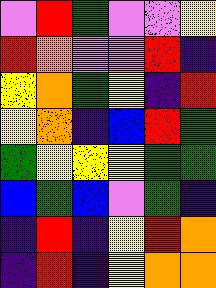[["violet", "red", "green", "violet", "violet", "yellow"], ["red", "orange", "violet", "violet", "red", "indigo"], ["yellow", "orange", "green", "yellow", "indigo", "red"], ["yellow", "orange", "indigo", "blue", "red", "green"], ["green", "yellow", "yellow", "yellow", "green", "green"], ["blue", "green", "blue", "violet", "green", "indigo"], ["indigo", "red", "indigo", "yellow", "red", "orange"], ["indigo", "red", "indigo", "yellow", "orange", "orange"]]